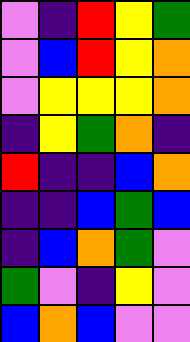[["violet", "indigo", "red", "yellow", "green"], ["violet", "blue", "red", "yellow", "orange"], ["violet", "yellow", "yellow", "yellow", "orange"], ["indigo", "yellow", "green", "orange", "indigo"], ["red", "indigo", "indigo", "blue", "orange"], ["indigo", "indigo", "blue", "green", "blue"], ["indigo", "blue", "orange", "green", "violet"], ["green", "violet", "indigo", "yellow", "violet"], ["blue", "orange", "blue", "violet", "violet"]]